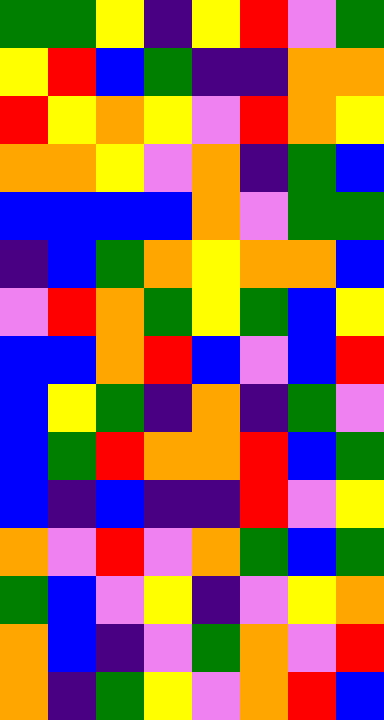[["green", "green", "yellow", "indigo", "yellow", "red", "violet", "green"], ["yellow", "red", "blue", "green", "indigo", "indigo", "orange", "orange"], ["red", "yellow", "orange", "yellow", "violet", "red", "orange", "yellow"], ["orange", "orange", "yellow", "violet", "orange", "indigo", "green", "blue"], ["blue", "blue", "blue", "blue", "orange", "violet", "green", "green"], ["indigo", "blue", "green", "orange", "yellow", "orange", "orange", "blue"], ["violet", "red", "orange", "green", "yellow", "green", "blue", "yellow"], ["blue", "blue", "orange", "red", "blue", "violet", "blue", "red"], ["blue", "yellow", "green", "indigo", "orange", "indigo", "green", "violet"], ["blue", "green", "red", "orange", "orange", "red", "blue", "green"], ["blue", "indigo", "blue", "indigo", "indigo", "red", "violet", "yellow"], ["orange", "violet", "red", "violet", "orange", "green", "blue", "green"], ["green", "blue", "violet", "yellow", "indigo", "violet", "yellow", "orange"], ["orange", "blue", "indigo", "violet", "green", "orange", "violet", "red"], ["orange", "indigo", "green", "yellow", "violet", "orange", "red", "blue"]]